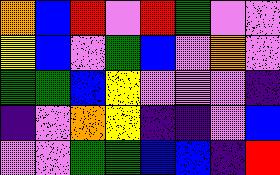[["orange", "blue", "red", "violet", "red", "green", "violet", "violet"], ["yellow", "blue", "violet", "green", "blue", "violet", "orange", "violet"], ["green", "green", "blue", "yellow", "violet", "violet", "violet", "indigo"], ["indigo", "violet", "orange", "yellow", "indigo", "indigo", "violet", "blue"], ["violet", "violet", "green", "green", "blue", "blue", "indigo", "red"]]